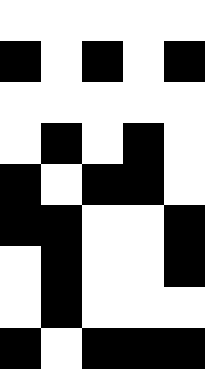[["white", "white", "white", "white", "white"], ["black", "white", "black", "white", "black"], ["white", "white", "white", "white", "white"], ["white", "black", "white", "black", "white"], ["black", "white", "black", "black", "white"], ["black", "black", "white", "white", "black"], ["white", "black", "white", "white", "black"], ["white", "black", "white", "white", "white"], ["black", "white", "black", "black", "black"]]